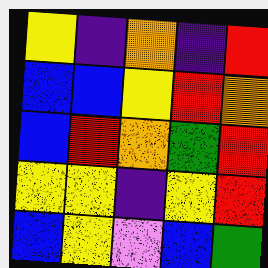[["yellow", "indigo", "orange", "indigo", "red"], ["blue", "blue", "yellow", "red", "orange"], ["blue", "red", "orange", "green", "red"], ["yellow", "yellow", "indigo", "yellow", "red"], ["blue", "yellow", "violet", "blue", "green"]]